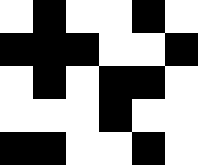[["white", "black", "white", "white", "black", "white"], ["black", "black", "black", "white", "white", "black"], ["white", "black", "white", "black", "black", "white"], ["white", "white", "white", "black", "white", "white"], ["black", "black", "white", "white", "black", "white"]]